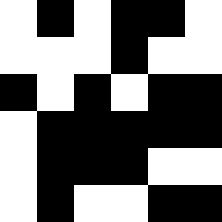[["white", "black", "white", "black", "black", "white"], ["white", "white", "white", "black", "white", "white"], ["black", "white", "black", "white", "black", "black"], ["white", "black", "black", "black", "black", "black"], ["white", "black", "black", "black", "white", "white"], ["white", "black", "white", "white", "black", "black"]]